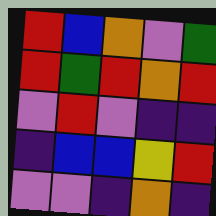[["red", "blue", "orange", "violet", "green"], ["red", "green", "red", "orange", "red"], ["violet", "red", "violet", "indigo", "indigo"], ["indigo", "blue", "blue", "yellow", "red"], ["violet", "violet", "indigo", "orange", "indigo"]]